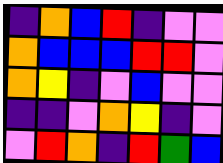[["indigo", "orange", "blue", "red", "indigo", "violet", "violet"], ["orange", "blue", "blue", "blue", "red", "red", "violet"], ["orange", "yellow", "indigo", "violet", "blue", "violet", "violet"], ["indigo", "indigo", "violet", "orange", "yellow", "indigo", "violet"], ["violet", "red", "orange", "indigo", "red", "green", "blue"]]